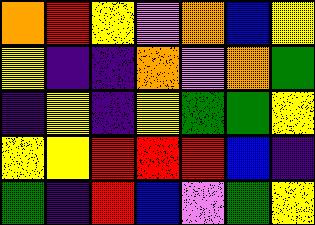[["orange", "red", "yellow", "violet", "orange", "blue", "yellow"], ["yellow", "indigo", "indigo", "orange", "violet", "orange", "green"], ["indigo", "yellow", "indigo", "yellow", "green", "green", "yellow"], ["yellow", "yellow", "red", "red", "red", "blue", "indigo"], ["green", "indigo", "red", "blue", "violet", "green", "yellow"]]